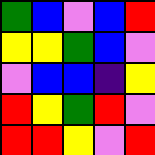[["green", "blue", "violet", "blue", "red"], ["yellow", "yellow", "green", "blue", "violet"], ["violet", "blue", "blue", "indigo", "yellow"], ["red", "yellow", "green", "red", "violet"], ["red", "red", "yellow", "violet", "red"]]